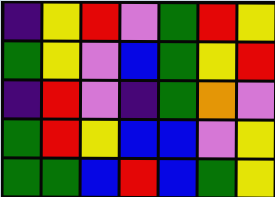[["indigo", "yellow", "red", "violet", "green", "red", "yellow"], ["green", "yellow", "violet", "blue", "green", "yellow", "red"], ["indigo", "red", "violet", "indigo", "green", "orange", "violet"], ["green", "red", "yellow", "blue", "blue", "violet", "yellow"], ["green", "green", "blue", "red", "blue", "green", "yellow"]]